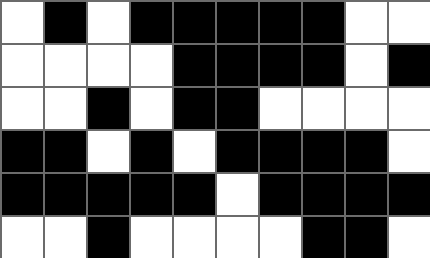[["white", "black", "white", "black", "black", "black", "black", "black", "white", "white"], ["white", "white", "white", "white", "black", "black", "black", "black", "white", "black"], ["white", "white", "black", "white", "black", "black", "white", "white", "white", "white"], ["black", "black", "white", "black", "white", "black", "black", "black", "black", "white"], ["black", "black", "black", "black", "black", "white", "black", "black", "black", "black"], ["white", "white", "black", "white", "white", "white", "white", "black", "black", "white"]]